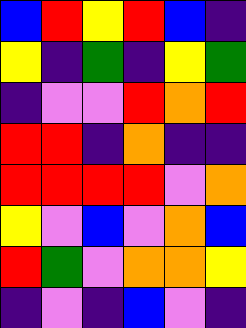[["blue", "red", "yellow", "red", "blue", "indigo"], ["yellow", "indigo", "green", "indigo", "yellow", "green"], ["indigo", "violet", "violet", "red", "orange", "red"], ["red", "red", "indigo", "orange", "indigo", "indigo"], ["red", "red", "red", "red", "violet", "orange"], ["yellow", "violet", "blue", "violet", "orange", "blue"], ["red", "green", "violet", "orange", "orange", "yellow"], ["indigo", "violet", "indigo", "blue", "violet", "indigo"]]